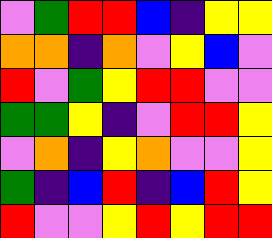[["violet", "green", "red", "red", "blue", "indigo", "yellow", "yellow"], ["orange", "orange", "indigo", "orange", "violet", "yellow", "blue", "violet"], ["red", "violet", "green", "yellow", "red", "red", "violet", "violet"], ["green", "green", "yellow", "indigo", "violet", "red", "red", "yellow"], ["violet", "orange", "indigo", "yellow", "orange", "violet", "violet", "yellow"], ["green", "indigo", "blue", "red", "indigo", "blue", "red", "yellow"], ["red", "violet", "violet", "yellow", "red", "yellow", "red", "red"]]